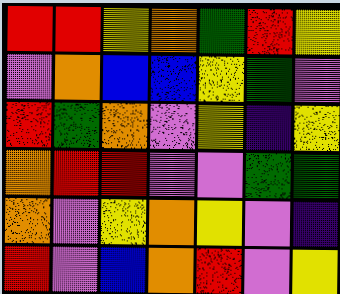[["red", "red", "yellow", "orange", "green", "red", "yellow"], ["violet", "orange", "blue", "blue", "yellow", "green", "violet"], ["red", "green", "orange", "violet", "yellow", "indigo", "yellow"], ["orange", "red", "red", "violet", "violet", "green", "green"], ["orange", "violet", "yellow", "orange", "yellow", "violet", "indigo"], ["red", "violet", "blue", "orange", "red", "violet", "yellow"]]